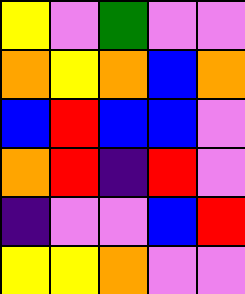[["yellow", "violet", "green", "violet", "violet"], ["orange", "yellow", "orange", "blue", "orange"], ["blue", "red", "blue", "blue", "violet"], ["orange", "red", "indigo", "red", "violet"], ["indigo", "violet", "violet", "blue", "red"], ["yellow", "yellow", "orange", "violet", "violet"]]